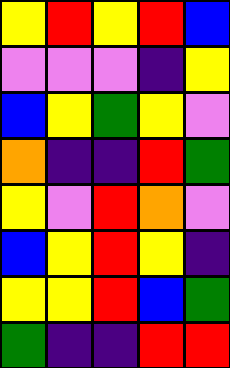[["yellow", "red", "yellow", "red", "blue"], ["violet", "violet", "violet", "indigo", "yellow"], ["blue", "yellow", "green", "yellow", "violet"], ["orange", "indigo", "indigo", "red", "green"], ["yellow", "violet", "red", "orange", "violet"], ["blue", "yellow", "red", "yellow", "indigo"], ["yellow", "yellow", "red", "blue", "green"], ["green", "indigo", "indigo", "red", "red"]]